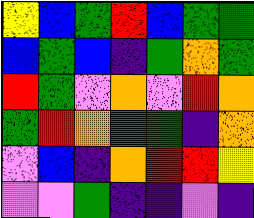[["yellow", "blue", "green", "red", "blue", "green", "green"], ["blue", "green", "blue", "indigo", "green", "orange", "green"], ["red", "green", "violet", "orange", "violet", "red", "orange"], ["green", "red", "orange", "green", "green", "indigo", "orange"], ["violet", "blue", "indigo", "orange", "red", "red", "yellow"], ["violet", "violet", "green", "indigo", "indigo", "violet", "indigo"]]